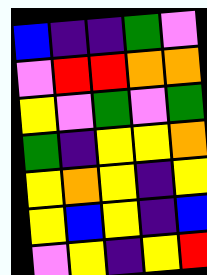[["blue", "indigo", "indigo", "green", "violet"], ["violet", "red", "red", "orange", "orange"], ["yellow", "violet", "green", "violet", "green"], ["green", "indigo", "yellow", "yellow", "orange"], ["yellow", "orange", "yellow", "indigo", "yellow"], ["yellow", "blue", "yellow", "indigo", "blue"], ["violet", "yellow", "indigo", "yellow", "red"]]